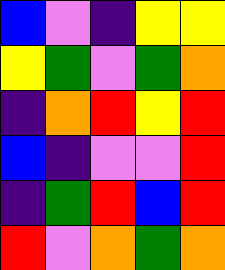[["blue", "violet", "indigo", "yellow", "yellow"], ["yellow", "green", "violet", "green", "orange"], ["indigo", "orange", "red", "yellow", "red"], ["blue", "indigo", "violet", "violet", "red"], ["indigo", "green", "red", "blue", "red"], ["red", "violet", "orange", "green", "orange"]]